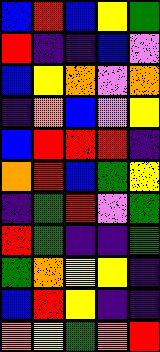[["blue", "red", "blue", "yellow", "green"], ["red", "indigo", "indigo", "blue", "violet"], ["blue", "yellow", "orange", "violet", "orange"], ["indigo", "orange", "blue", "violet", "yellow"], ["blue", "red", "red", "red", "indigo"], ["orange", "red", "blue", "green", "yellow"], ["indigo", "green", "red", "violet", "green"], ["red", "green", "indigo", "indigo", "green"], ["green", "orange", "yellow", "yellow", "indigo"], ["blue", "red", "yellow", "indigo", "indigo"], ["orange", "yellow", "green", "orange", "red"]]